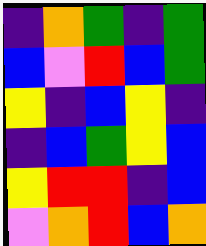[["indigo", "orange", "green", "indigo", "green"], ["blue", "violet", "red", "blue", "green"], ["yellow", "indigo", "blue", "yellow", "indigo"], ["indigo", "blue", "green", "yellow", "blue"], ["yellow", "red", "red", "indigo", "blue"], ["violet", "orange", "red", "blue", "orange"]]